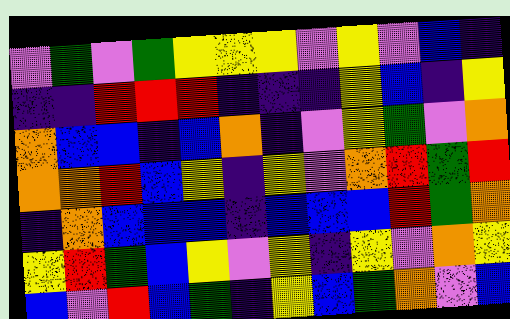[["violet", "green", "violet", "green", "yellow", "yellow", "yellow", "violet", "yellow", "violet", "blue", "indigo"], ["indigo", "indigo", "red", "red", "red", "indigo", "indigo", "indigo", "yellow", "blue", "indigo", "yellow"], ["orange", "blue", "blue", "indigo", "blue", "orange", "indigo", "violet", "yellow", "green", "violet", "orange"], ["orange", "orange", "red", "blue", "yellow", "indigo", "yellow", "violet", "orange", "red", "green", "red"], ["indigo", "orange", "blue", "blue", "blue", "indigo", "blue", "blue", "blue", "red", "green", "orange"], ["yellow", "red", "green", "blue", "yellow", "violet", "yellow", "indigo", "yellow", "violet", "orange", "yellow"], ["blue", "violet", "red", "blue", "green", "indigo", "yellow", "blue", "green", "orange", "violet", "blue"]]